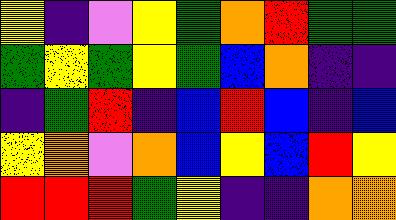[["yellow", "indigo", "violet", "yellow", "green", "orange", "red", "green", "green"], ["green", "yellow", "green", "yellow", "green", "blue", "orange", "indigo", "indigo"], ["indigo", "green", "red", "indigo", "blue", "red", "blue", "indigo", "blue"], ["yellow", "orange", "violet", "orange", "blue", "yellow", "blue", "red", "yellow"], ["red", "red", "red", "green", "yellow", "indigo", "indigo", "orange", "orange"]]